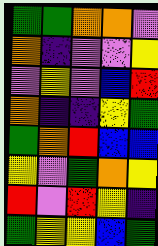[["green", "green", "orange", "orange", "violet"], ["orange", "indigo", "violet", "violet", "yellow"], ["violet", "yellow", "violet", "blue", "red"], ["orange", "indigo", "indigo", "yellow", "green"], ["green", "orange", "red", "blue", "blue"], ["yellow", "violet", "green", "orange", "yellow"], ["red", "violet", "red", "yellow", "indigo"], ["green", "yellow", "yellow", "blue", "green"]]